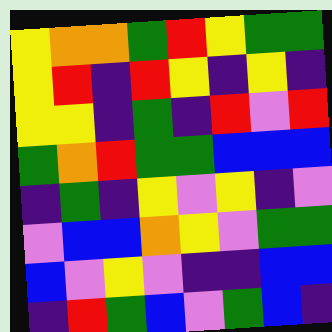[["yellow", "orange", "orange", "green", "red", "yellow", "green", "green"], ["yellow", "red", "indigo", "red", "yellow", "indigo", "yellow", "indigo"], ["yellow", "yellow", "indigo", "green", "indigo", "red", "violet", "red"], ["green", "orange", "red", "green", "green", "blue", "blue", "blue"], ["indigo", "green", "indigo", "yellow", "violet", "yellow", "indigo", "violet"], ["violet", "blue", "blue", "orange", "yellow", "violet", "green", "green"], ["blue", "violet", "yellow", "violet", "indigo", "indigo", "blue", "blue"], ["indigo", "red", "green", "blue", "violet", "green", "blue", "indigo"]]